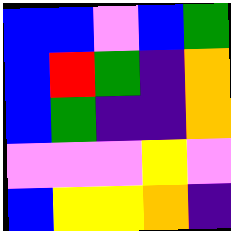[["blue", "blue", "violet", "blue", "green"], ["blue", "red", "green", "indigo", "orange"], ["blue", "green", "indigo", "indigo", "orange"], ["violet", "violet", "violet", "yellow", "violet"], ["blue", "yellow", "yellow", "orange", "indigo"]]